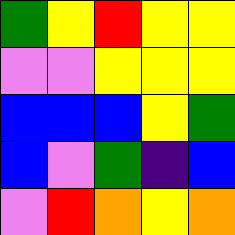[["green", "yellow", "red", "yellow", "yellow"], ["violet", "violet", "yellow", "yellow", "yellow"], ["blue", "blue", "blue", "yellow", "green"], ["blue", "violet", "green", "indigo", "blue"], ["violet", "red", "orange", "yellow", "orange"]]